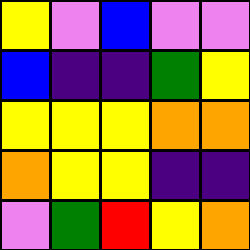[["yellow", "violet", "blue", "violet", "violet"], ["blue", "indigo", "indigo", "green", "yellow"], ["yellow", "yellow", "yellow", "orange", "orange"], ["orange", "yellow", "yellow", "indigo", "indigo"], ["violet", "green", "red", "yellow", "orange"]]